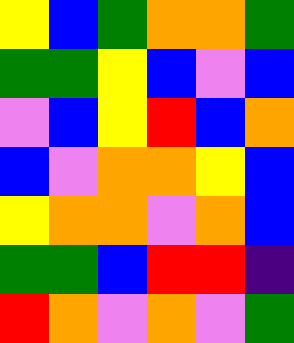[["yellow", "blue", "green", "orange", "orange", "green"], ["green", "green", "yellow", "blue", "violet", "blue"], ["violet", "blue", "yellow", "red", "blue", "orange"], ["blue", "violet", "orange", "orange", "yellow", "blue"], ["yellow", "orange", "orange", "violet", "orange", "blue"], ["green", "green", "blue", "red", "red", "indigo"], ["red", "orange", "violet", "orange", "violet", "green"]]